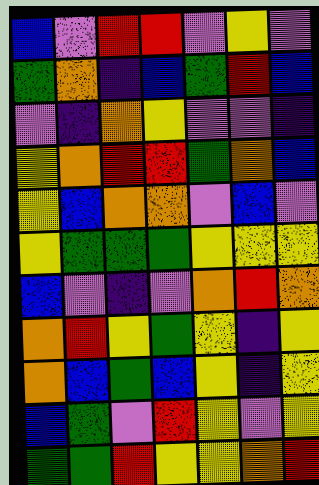[["blue", "violet", "red", "red", "violet", "yellow", "violet"], ["green", "orange", "indigo", "blue", "green", "red", "blue"], ["violet", "indigo", "orange", "yellow", "violet", "violet", "indigo"], ["yellow", "orange", "red", "red", "green", "orange", "blue"], ["yellow", "blue", "orange", "orange", "violet", "blue", "violet"], ["yellow", "green", "green", "green", "yellow", "yellow", "yellow"], ["blue", "violet", "indigo", "violet", "orange", "red", "orange"], ["orange", "red", "yellow", "green", "yellow", "indigo", "yellow"], ["orange", "blue", "green", "blue", "yellow", "indigo", "yellow"], ["blue", "green", "violet", "red", "yellow", "violet", "yellow"], ["green", "green", "red", "yellow", "yellow", "orange", "red"]]